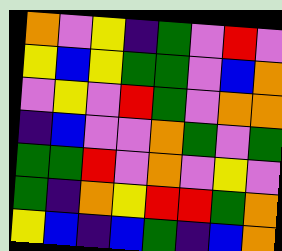[["orange", "violet", "yellow", "indigo", "green", "violet", "red", "violet"], ["yellow", "blue", "yellow", "green", "green", "violet", "blue", "orange"], ["violet", "yellow", "violet", "red", "green", "violet", "orange", "orange"], ["indigo", "blue", "violet", "violet", "orange", "green", "violet", "green"], ["green", "green", "red", "violet", "orange", "violet", "yellow", "violet"], ["green", "indigo", "orange", "yellow", "red", "red", "green", "orange"], ["yellow", "blue", "indigo", "blue", "green", "indigo", "blue", "orange"]]